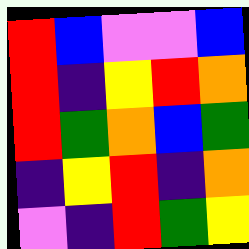[["red", "blue", "violet", "violet", "blue"], ["red", "indigo", "yellow", "red", "orange"], ["red", "green", "orange", "blue", "green"], ["indigo", "yellow", "red", "indigo", "orange"], ["violet", "indigo", "red", "green", "yellow"]]